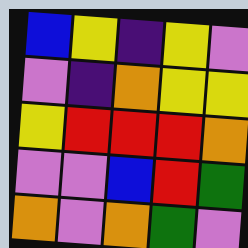[["blue", "yellow", "indigo", "yellow", "violet"], ["violet", "indigo", "orange", "yellow", "yellow"], ["yellow", "red", "red", "red", "orange"], ["violet", "violet", "blue", "red", "green"], ["orange", "violet", "orange", "green", "violet"]]